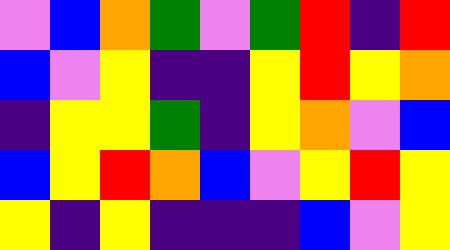[["violet", "blue", "orange", "green", "violet", "green", "red", "indigo", "red"], ["blue", "violet", "yellow", "indigo", "indigo", "yellow", "red", "yellow", "orange"], ["indigo", "yellow", "yellow", "green", "indigo", "yellow", "orange", "violet", "blue"], ["blue", "yellow", "red", "orange", "blue", "violet", "yellow", "red", "yellow"], ["yellow", "indigo", "yellow", "indigo", "indigo", "indigo", "blue", "violet", "yellow"]]